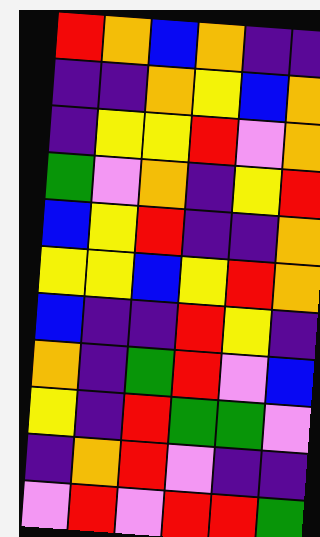[["red", "orange", "blue", "orange", "indigo", "indigo"], ["indigo", "indigo", "orange", "yellow", "blue", "orange"], ["indigo", "yellow", "yellow", "red", "violet", "orange"], ["green", "violet", "orange", "indigo", "yellow", "red"], ["blue", "yellow", "red", "indigo", "indigo", "orange"], ["yellow", "yellow", "blue", "yellow", "red", "orange"], ["blue", "indigo", "indigo", "red", "yellow", "indigo"], ["orange", "indigo", "green", "red", "violet", "blue"], ["yellow", "indigo", "red", "green", "green", "violet"], ["indigo", "orange", "red", "violet", "indigo", "indigo"], ["violet", "red", "violet", "red", "red", "green"]]